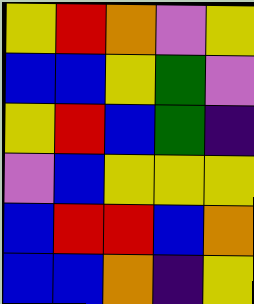[["yellow", "red", "orange", "violet", "yellow"], ["blue", "blue", "yellow", "green", "violet"], ["yellow", "red", "blue", "green", "indigo"], ["violet", "blue", "yellow", "yellow", "yellow"], ["blue", "red", "red", "blue", "orange"], ["blue", "blue", "orange", "indigo", "yellow"]]